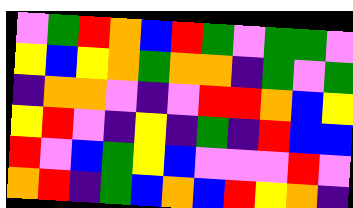[["violet", "green", "red", "orange", "blue", "red", "green", "violet", "green", "green", "violet"], ["yellow", "blue", "yellow", "orange", "green", "orange", "orange", "indigo", "green", "violet", "green"], ["indigo", "orange", "orange", "violet", "indigo", "violet", "red", "red", "orange", "blue", "yellow"], ["yellow", "red", "violet", "indigo", "yellow", "indigo", "green", "indigo", "red", "blue", "blue"], ["red", "violet", "blue", "green", "yellow", "blue", "violet", "violet", "violet", "red", "violet"], ["orange", "red", "indigo", "green", "blue", "orange", "blue", "red", "yellow", "orange", "indigo"]]